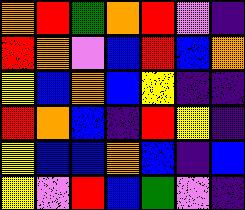[["orange", "red", "green", "orange", "red", "violet", "indigo"], ["red", "orange", "violet", "blue", "red", "blue", "orange"], ["yellow", "blue", "orange", "blue", "yellow", "indigo", "indigo"], ["red", "orange", "blue", "indigo", "red", "yellow", "indigo"], ["yellow", "blue", "blue", "orange", "blue", "indigo", "blue"], ["yellow", "violet", "red", "blue", "green", "violet", "indigo"]]